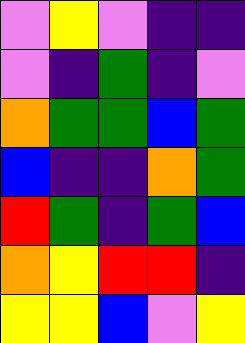[["violet", "yellow", "violet", "indigo", "indigo"], ["violet", "indigo", "green", "indigo", "violet"], ["orange", "green", "green", "blue", "green"], ["blue", "indigo", "indigo", "orange", "green"], ["red", "green", "indigo", "green", "blue"], ["orange", "yellow", "red", "red", "indigo"], ["yellow", "yellow", "blue", "violet", "yellow"]]